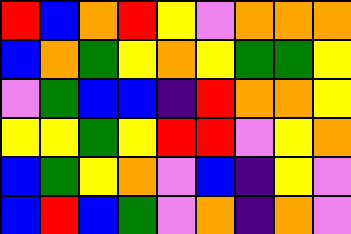[["red", "blue", "orange", "red", "yellow", "violet", "orange", "orange", "orange"], ["blue", "orange", "green", "yellow", "orange", "yellow", "green", "green", "yellow"], ["violet", "green", "blue", "blue", "indigo", "red", "orange", "orange", "yellow"], ["yellow", "yellow", "green", "yellow", "red", "red", "violet", "yellow", "orange"], ["blue", "green", "yellow", "orange", "violet", "blue", "indigo", "yellow", "violet"], ["blue", "red", "blue", "green", "violet", "orange", "indigo", "orange", "violet"]]